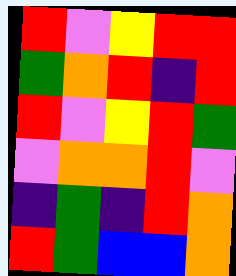[["red", "violet", "yellow", "red", "red"], ["green", "orange", "red", "indigo", "red"], ["red", "violet", "yellow", "red", "green"], ["violet", "orange", "orange", "red", "violet"], ["indigo", "green", "indigo", "red", "orange"], ["red", "green", "blue", "blue", "orange"]]